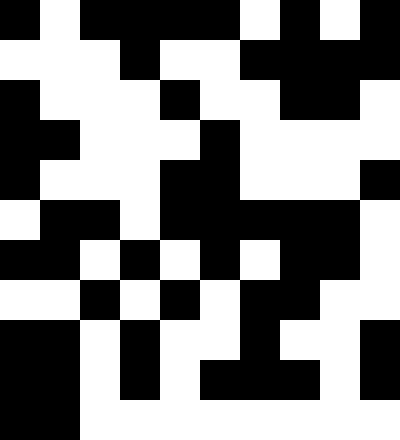[["black", "white", "black", "black", "black", "black", "white", "black", "white", "black"], ["white", "white", "white", "black", "white", "white", "black", "black", "black", "black"], ["black", "white", "white", "white", "black", "white", "white", "black", "black", "white"], ["black", "black", "white", "white", "white", "black", "white", "white", "white", "white"], ["black", "white", "white", "white", "black", "black", "white", "white", "white", "black"], ["white", "black", "black", "white", "black", "black", "black", "black", "black", "white"], ["black", "black", "white", "black", "white", "black", "white", "black", "black", "white"], ["white", "white", "black", "white", "black", "white", "black", "black", "white", "white"], ["black", "black", "white", "black", "white", "white", "black", "white", "white", "black"], ["black", "black", "white", "black", "white", "black", "black", "black", "white", "black"], ["black", "black", "white", "white", "white", "white", "white", "white", "white", "white"]]